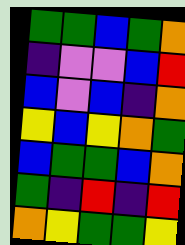[["green", "green", "blue", "green", "orange"], ["indigo", "violet", "violet", "blue", "red"], ["blue", "violet", "blue", "indigo", "orange"], ["yellow", "blue", "yellow", "orange", "green"], ["blue", "green", "green", "blue", "orange"], ["green", "indigo", "red", "indigo", "red"], ["orange", "yellow", "green", "green", "yellow"]]